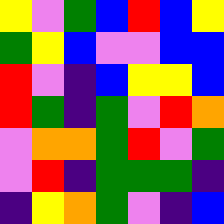[["yellow", "violet", "green", "blue", "red", "blue", "yellow"], ["green", "yellow", "blue", "violet", "violet", "blue", "blue"], ["red", "violet", "indigo", "blue", "yellow", "yellow", "blue"], ["red", "green", "indigo", "green", "violet", "red", "orange"], ["violet", "orange", "orange", "green", "red", "violet", "green"], ["violet", "red", "indigo", "green", "green", "green", "indigo"], ["indigo", "yellow", "orange", "green", "violet", "indigo", "blue"]]